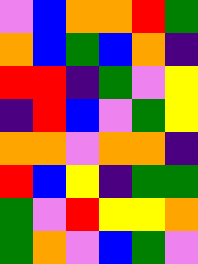[["violet", "blue", "orange", "orange", "red", "green"], ["orange", "blue", "green", "blue", "orange", "indigo"], ["red", "red", "indigo", "green", "violet", "yellow"], ["indigo", "red", "blue", "violet", "green", "yellow"], ["orange", "orange", "violet", "orange", "orange", "indigo"], ["red", "blue", "yellow", "indigo", "green", "green"], ["green", "violet", "red", "yellow", "yellow", "orange"], ["green", "orange", "violet", "blue", "green", "violet"]]